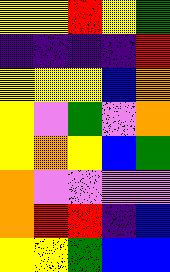[["yellow", "yellow", "red", "yellow", "green"], ["indigo", "indigo", "indigo", "indigo", "red"], ["yellow", "yellow", "yellow", "blue", "orange"], ["yellow", "violet", "green", "violet", "orange"], ["yellow", "orange", "yellow", "blue", "green"], ["orange", "violet", "violet", "violet", "violet"], ["orange", "red", "red", "indigo", "blue"], ["yellow", "yellow", "green", "blue", "blue"]]